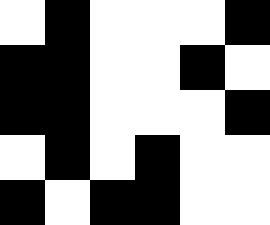[["white", "black", "white", "white", "white", "black"], ["black", "black", "white", "white", "black", "white"], ["black", "black", "white", "white", "white", "black"], ["white", "black", "white", "black", "white", "white"], ["black", "white", "black", "black", "white", "white"]]